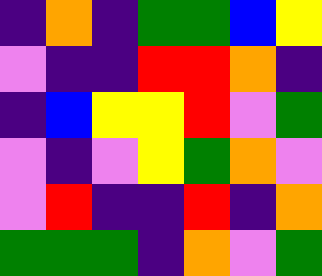[["indigo", "orange", "indigo", "green", "green", "blue", "yellow"], ["violet", "indigo", "indigo", "red", "red", "orange", "indigo"], ["indigo", "blue", "yellow", "yellow", "red", "violet", "green"], ["violet", "indigo", "violet", "yellow", "green", "orange", "violet"], ["violet", "red", "indigo", "indigo", "red", "indigo", "orange"], ["green", "green", "green", "indigo", "orange", "violet", "green"]]